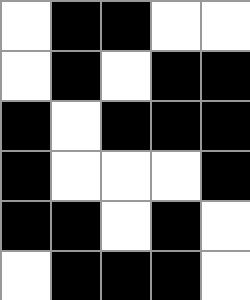[["white", "black", "black", "white", "white"], ["white", "black", "white", "black", "black"], ["black", "white", "black", "black", "black"], ["black", "white", "white", "white", "black"], ["black", "black", "white", "black", "white"], ["white", "black", "black", "black", "white"]]